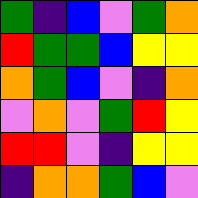[["green", "indigo", "blue", "violet", "green", "orange"], ["red", "green", "green", "blue", "yellow", "yellow"], ["orange", "green", "blue", "violet", "indigo", "orange"], ["violet", "orange", "violet", "green", "red", "yellow"], ["red", "red", "violet", "indigo", "yellow", "yellow"], ["indigo", "orange", "orange", "green", "blue", "violet"]]